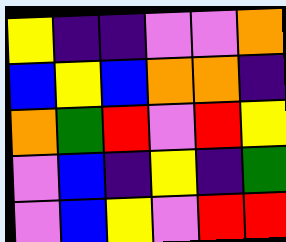[["yellow", "indigo", "indigo", "violet", "violet", "orange"], ["blue", "yellow", "blue", "orange", "orange", "indigo"], ["orange", "green", "red", "violet", "red", "yellow"], ["violet", "blue", "indigo", "yellow", "indigo", "green"], ["violet", "blue", "yellow", "violet", "red", "red"]]